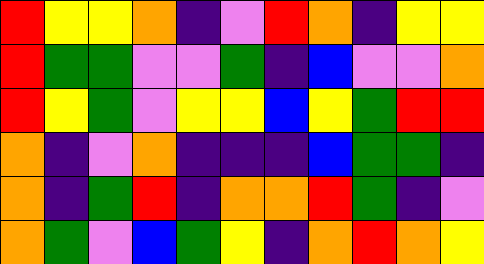[["red", "yellow", "yellow", "orange", "indigo", "violet", "red", "orange", "indigo", "yellow", "yellow"], ["red", "green", "green", "violet", "violet", "green", "indigo", "blue", "violet", "violet", "orange"], ["red", "yellow", "green", "violet", "yellow", "yellow", "blue", "yellow", "green", "red", "red"], ["orange", "indigo", "violet", "orange", "indigo", "indigo", "indigo", "blue", "green", "green", "indigo"], ["orange", "indigo", "green", "red", "indigo", "orange", "orange", "red", "green", "indigo", "violet"], ["orange", "green", "violet", "blue", "green", "yellow", "indigo", "orange", "red", "orange", "yellow"]]